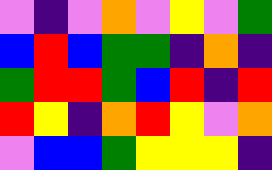[["violet", "indigo", "violet", "orange", "violet", "yellow", "violet", "green"], ["blue", "red", "blue", "green", "green", "indigo", "orange", "indigo"], ["green", "red", "red", "green", "blue", "red", "indigo", "red"], ["red", "yellow", "indigo", "orange", "red", "yellow", "violet", "orange"], ["violet", "blue", "blue", "green", "yellow", "yellow", "yellow", "indigo"]]